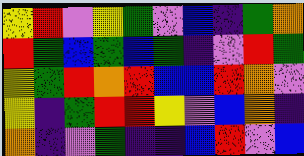[["yellow", "red", "violet", "yellow", "green", "violet", "blue", "indigo", "green", "orange"], ["red", "green", "blue", "green", "blue", "green", "indigo", "violet", "red", "green"], ["yellow", "green", "red", "orange", "red", "blue", "blue", "red", "orange", "violet"], ["yellow", "indigo", "green", "red", "red", "yellow", "violet", "blue", "orange", "indigo"], ["orange", "indigo", "violet", "green", "indigo", "indigo", "blue", "red", "violet", "blue"]]